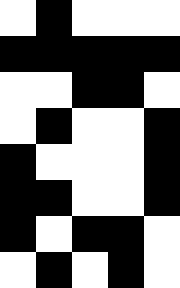[["white", "black", "white", "white", "white"], ["black", "black", "black", "black", "black"], ["white", "white", "black", "black", "white"], ["white", "black", "white", "white", "black"], ["black", "white", "white", "white", "black"], ["black", "black", "white", "white", "black"], ["black", "white", "black", "black", "white"], ["white", "black", "white", "black", "white"]]